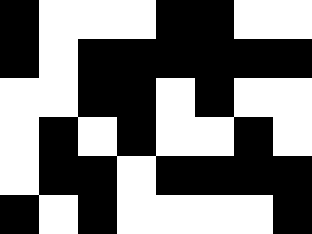[["black", "white", "white", "white", "black", "black", "white", "white"], ["black", "white", "black", "black", "black", "black", "black", "black"], ["white", "white", "black", "black", "white", "black", "white", "white"], ["white", "black", "white", "black", "white", "white", "black", "white"], ["white", "black", "black", "white", "black", "black", "black", "black"], ["black", "white", "black", "white", "white", "white", "white", "black"]]